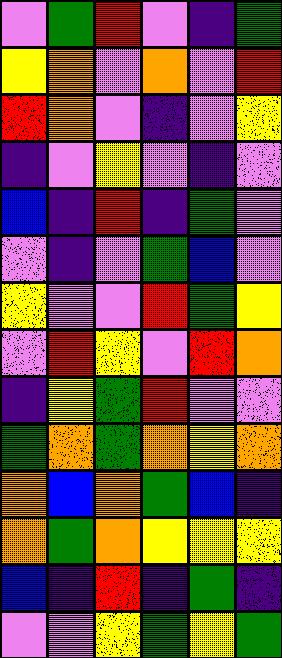[["violet", "green", "red", "violet", "indigo", "green"], ["yellow", "orange", "violet", "orange", "violet", "red"], ["red", "orange", "violet", "indigo", "violet", "yellow"], ["indigo", "violet", "yellow", "violet", "indigo", "violet"], ["blue", "indigo", "red", "indigo", "green", "violet"], ["violet", "indigo", "violet", "green", "blue", "violet"], ["yellow", "violet", "violet", "red", "green", "yellow"], ["violet", "red", "yellow", "violet", "red", "orange"], ["indigo", "yellow", "green", "red", "violet", "violet"], ["green", "orange", "green", "orange", "yellow", "orange"], ["orange", "blue", "orange", "green", "blue", "indigo"], ["orange", "green", "orange", "yellow", "yellow", "yellow"], ["blue", "indigo", "red", "indigo", "green", "indigo"], ["violet", "violet", "yellow", "green", "yellow", "green"]]